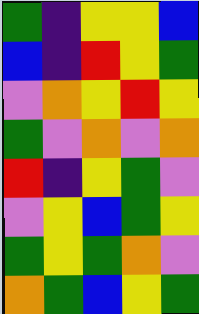[["green", "indigo", "yellow", "yellow", "blue"], ["blue", "indigo", "red", "yellow", "green"], ["violet", "orange", "yellow", "red", "yellow"], ["green", "violet", "orange", "violet", "orange"], ["red", "indigo", "yellow", "green", "violet"], ["violet", "yellow", "blue", "green", "yellow"], ["green", "yellow", "green", "orange", "violet"], ["orange", "green", "blue", "yellow", "green"]]